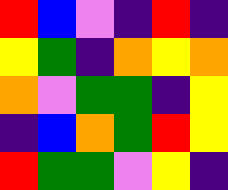[["red", "blue", "violet", "indigo", "red", "indigo"], ["yellow", "green", "indigo", "orange", "yellow", "orange"], ["orange", "violet", "green", "green", "indigo", "yellow"], ["indigo", "blue", "orange", "green", "red", "yellow"], ["red", "green", "green", "violet", "yellow", "indigo"]]